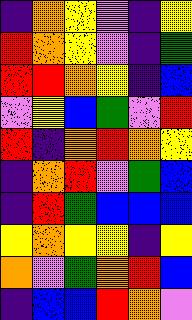[["indigo", "orange", "yellow", "violet", "indigo", "yellow"], ["red", "orange", "yellow", "violet", "indigo", "green"], ["red", "red", "orange", "yellow", "indigo", "blue"], ["violet", "yellow", "blue", "green", "violet", "red"], ["red", "indigo", "orange", "red", "orange", "yellow"], ["indigo", "orange", "red", "violet", "green", "blue"], ["indigo", "red", "green", "blue", "blue", "blue"], ["yellow", "orange", "yellow", "yellow", "indigo", "yellow"], ["orange", "violet", "green", "orange", "red", "blue"], ["indigo", "blue", "blue", "red", "orange", "violet"]]